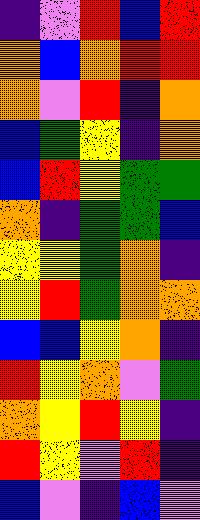[["indigo", "violet", "red", "blue", "red"], ["orange", "blue", "orange", "red", "red"], ["orange", "violet", "red", "indigo", "orange"], ["blue", "green", "yellow", "indigo", "orange"], ["blue", "red", "yellow", "green", "green"], ["orange", "indigo", "green", "green", "blue"], ["yellow", "yellow", "green", "orange", "indigo"], ["yellow", "red", "green", "orange", "orange"], ["blue", "blue", "yellow", "orange", "indigo"], ["red", "yellow", "orange", "violet", "green"], ["orange", "yellow", "red", "yellow", "indigo"], ["red", "yellow", "violet", "red", "indigo"], ["blue", "violet", "indigo", "blue", "violet"]]